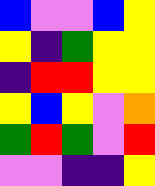[["blue", "violet", "violet", "blue", "yellow"], ["yellow", "indigo", "green", "yellow", "yellow"], ["indigo", "red", "red", "yellow", "yellow"], ["yellow", "blue", "yellow", "violet", "orange"], ["green", "red", "green", "violet", "red"], ["violet", "violet", "indigo", "indigo", "yellow"]]